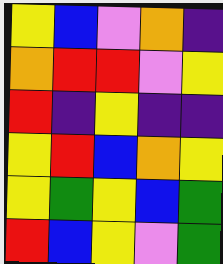[["yellow", "blue", "violet", "orange", "indigo"], ["orange", "red", "red", "violet", "yellow"], ["red", "indigo", "yellow", "indigo", "indigo"], ["yellow", "red", "blue", "orange", "yellow"], ["yellow", "green", "yellow", "blue", "green"], ["red", "blue", "yellow", "violet", "green"]]